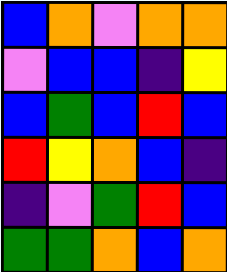[["blue", "orange", "violet", "orange", "orange"], ["violet", "blue", "blue", "indigo", "yellow"], ["blue", "green", "blue", "red", "blue"], ["red", "yellow", "orange", "blue", "indigo"], ["indigo", "violet", "green", "red", "blue"], ["green", "green", "orange", "blue", "orange"]]